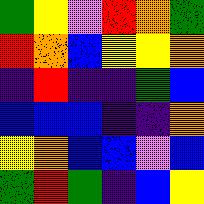[["green", "yellow", "violet", "red", "orange", "green"], ["red", "orange", "blue", "yellow", "yellow", "orange"], ["indigo", "red", "indigo", "indigo", "green", "blue"], ["blue", "blue", "blue", "indigo", "indigo", "orange"], ["yellow", "orange", "blue", "blue", "violet", "blue"], ["green", "red", "green", "indigo", "blue", "yellow"]]